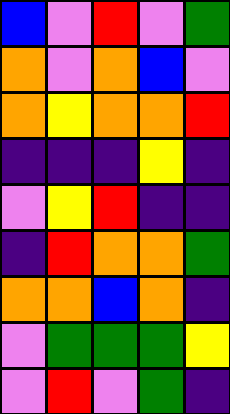[["blue", "violet", "red", "violet", "green"], ["orange", "violet", "orange", "blue", "violet"], ["orange", "yellow", "orange", "orange", "red"], ["indigo", "indigo", "indigo", "yellow", "indigo"], ["violet", "yellow", "red", "indigo", "indigo"], ["indigo", "red", "orange", "orange", "green"], ["orange", "orange", "blue", "orange", "indigo"], ["violet", "green", "green", "green", "yellow"], ["violet", "red", "violet", "green", "indigo"]]